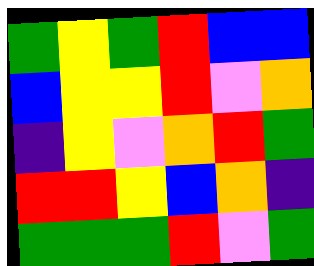[["green", "yellow", "green", "red", "blue", "blue"], ["blue", "yellow", "yellow", "red", "violet", "orange"], ["indigo", "yellow", "violet", "orange", "red", "green"], ["red", "red", "yellow", "blue", "orange", "indigo"], ["green", "green", "green", "red", "violet", "green"]]